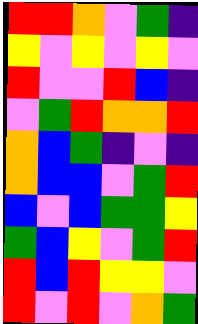[["red", "red", "orange", "violet", "green", "indigo"], ["yellow", "violet", "yellow", "violet", "yellow", "violet"], ["red", "violet", "violet", "red", "blue", "indigo"], ["violet", "green", "red", "orange", "orange", "red"], ["orange", "blue", "green", "indigo", "violet", "indigo"], ["orange", "blue", "blue", "violet", "green", "red"], ["blue", "violet", "blue", "green", "green", "yellow"], ["green", "blue", "yellow", "violet", "green", "red"], ["red", "blue", "red", "yellow", "yellow", "violet"], ["red", "violet", "red", "violet", "orange", "green"]]